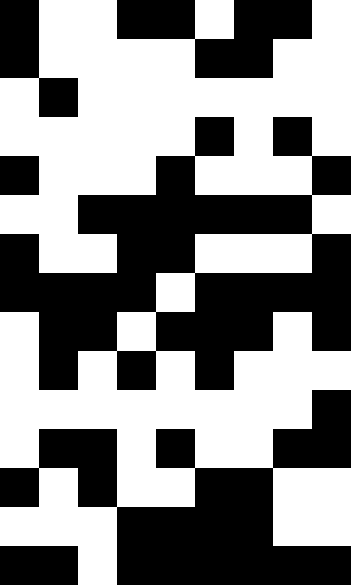[["black", "white", "white", "black", "black", "white", "black", "black", "white"], ["black", "white", "white", "white", "white", "black", "black", "white", "white"], ["white", "black", "white", "white", "white", "white", "white", "white", "white"], ["white", "white", "white", "white", "white", "black", "white", "black", "white"], ["black", "white", "white", "white", "black", "white", "white", "white", "black"], ["white", "white", "black", "black", "black", "black", "black", "black", "white"], ["black", "white", "white", "black", "black", "white", "white", "white", "black"], ["black", "black", "black", "black", "white", "black", "black", "black", "black"], ["white", "black", "black", "white", "black", "black", "black", "white", "black"], ["white", "black", "white", "black", "white", "black", "white", "white", "white"], ["white", "white", "white", "white", "white", "white", "white", "white", "black"], ["white", "black", "black", "white", "black", "white", "white", "black", "black"], ["black", "white", "black", "white", "white", "black", "black", "white", "white"], ["white", "white", "white", "black", "black", "black", "black", "white", "white"], ["black", "black", "white", "black", "black", "black", "black", "black", "black"]]